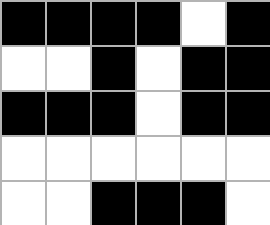[["black", "black", "black", "black", "white", "black"], ["white", "white", "black", "white", "black", "black"], ["black", "black", "black", "white", "black", "black"], ["white", "white", "white", "white", "white", "white"], ["white", "white", "black", "black", "black", "white"]]